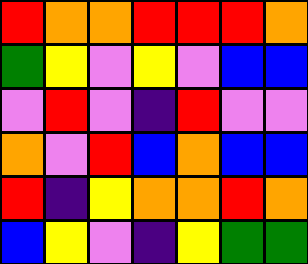[["red", "orange", "orange", "red", "red", "red", "orange"], ["green", "yellow", "violet", "yellow", "violet", "blue", "blue"], ["violet", "red", "violet", "indigo", "red", "violet", "violet"], ["orange", "violet", "red", "blue", "orange", "blue", "blue"], ["red", "indigo", "yellow", "orange", "orange", "red", "orange"], ["blue", "yellow", "violet", "indigo", "yellow", "green", "green"]]